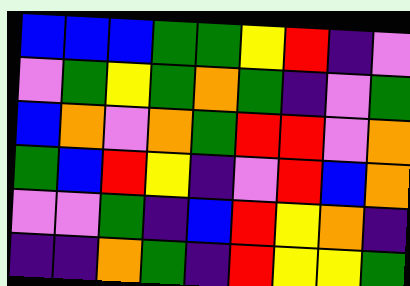[["blue", "blue", "blue", "green", "green", "yellow", "red", "indigo", "violet"], ["violet", "green", "yellow", "green", "orange", "green", "indigo", "violet", "green"], ["blue", "orange", "violet", "orange", "green", "red", "red", "violet", "orange"], ["green", "blue", "red", "yellow", "indigo", "violet", "red", "blue", "orange"], ["violet", "violet", "green", "indigo", "blue", "red", "yellow", "orange", "indigo"], ["indigo", "indigo", "orange", "green", "indigo", "red", "yellow", "yellow", "green"]]